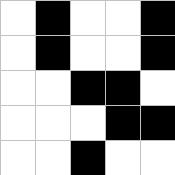[["white", "black", "white", "white", "black"], ["white", "black", "white", "white", "black"], ["white", "white", "black", "black", "white"], ["white", "white", "white", "black", "black"], ["white", "white", "black", "white", "white"]]